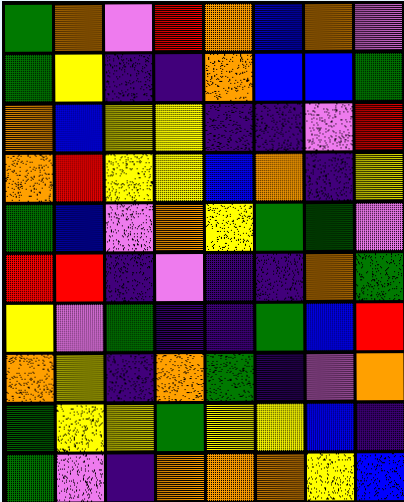[["green", "orange", "violet", "red", "orange", "blue", "orange", "violet"], ["green", "yellow", "indigo", "indigo", "orange", "blue", "blue", "green"], ["orange", "blue", "yellow", "yellow", "indigo", "indigo", "violet", "red"], ["orange", "red", "yellow", "yellow", "blue", "orange", "indigo", "yellow"], ["green", "blue", "violet", "orange", "yellow", "green", "green", "violet"], ["red", "red", "indigo", "violet", "indigo", "indigo", "orange", "green"], ["yellow", "violet", "green", "indigo", "indigo", "green", "blue", "red"], ["orange", "yellow", "indigo", "orange", "green", "indigo", "violet", "orange"], ["green", "yellow", "yellow", "green", "yellow", "yellow", "blue", "indigo"], ["green", "violet", "indigo", "orange", "orange", "orange", "yellow", "blue"]]